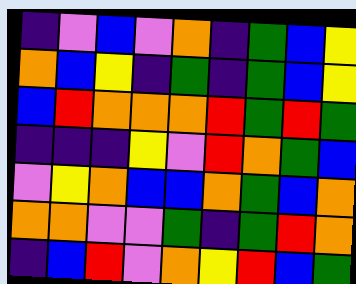[["indigo", "violet", "blue", "violet", "orange", "indigo", "green", "blue", "yellow"], ["orange", "blue", "yellow", "indigo", "green", "indigo", "green", "blue", "yellow"], ["blue", "red", "orange", "orange", "orange", "red", "green", "red", "green"], ["indigo", "indigo", "indigo", "yellow", "violet", "red", "orange", "green", "blue"], ["violet", "yellow", "orange", "blue", "blue", "orange", "green", "blue", "orange"], ["orange", "orange", "violet", "violet", "green", "indigo", "green", "red", "orange"], ["indigo", "blue", "red", "violet", "orange", "yellow", "red", "blue", "green"]]